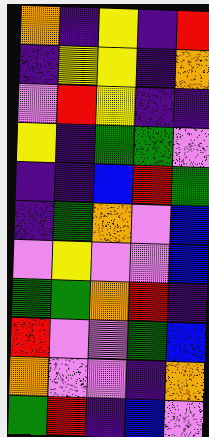[["orange", "indigo", "yellow", "indigo", "red"], ["indigo", "yellow", "yellow", "indigo", "orange"], ["violet", "red", "yellow", "indigo", "indigo"], ["yellow", "indigo", "green", "green", "violet"], ["indigo", "indigo", "blue", "red", "green"], ["indigo", "green", "orange", "violet", "blue"], ["violet", "yellow", "violet", "violet", "blue"], ["green", "green", "orange", "red", "indigo"], ["red", "violet", "violet", "green", "blue"], ["orange", "violet", "violet", "indigo", "orange"], ["green", "red", "indigo", "blue", "violet"]]